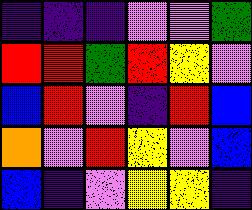[["indigo", "indigo", "indigo", "violet", "violet", "green"], ["red", "red", "green", "red", "yellow", "violet"], ["blue", "red", "violet", "indigo", "red", "blue"], ["orange", "violet", "red", "yellow", "violet", "blue"], ["blue", "indigo", "violet", "yellow", "yellow", "indigo"]]